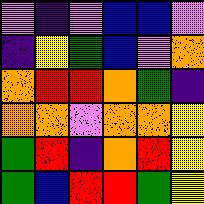[["violet", "indigo", "violet", "blue", "blue", "violet"], ["indigo", "yellow", "green", "blue", "violet", "orange"], ["orange", "red", "red", "orange", "green", "indigo"], ["orange", "orange", "violet", "orange", "orange", "yellow"], ["green", "red", "indigo", "orange", "red", "yellow"], ["green", "blue", "red", "red", "green", "yellow"]]